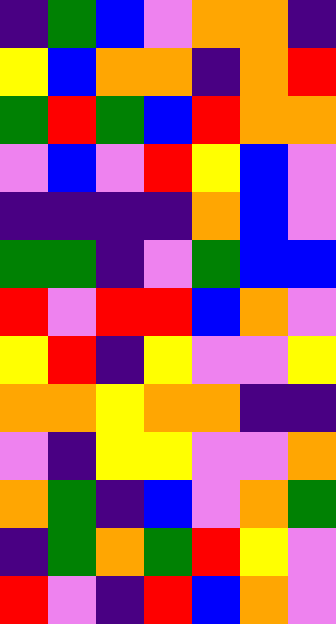[["indigo", "green", "blue", "violet", "orange", "orange", "indigo"], ["yellow", "blue", "orange", "orange", "indigo", "orange", "red"], ["green", "red", "green", "blue", "red", "orange", "orange"], ["violet", "blue", "violet", "red", "yellow", "blue", "violet"], ["indigo", "indigo", "indigo", "indigo", "orange", "blue", "violet"], ["green", "green", "indigo", "violet", "green", "blue", "blue"], ["red", "violet", "red", "red", "blue", "orange", "violet"], ["yellow", "red", "indigo", "yellow", "violet", "violet", "yellow"], ["orange", "orange", "yellow", "orange", "orange", "indigo", "indigo"], ["violet", "indigo", "yellow", "yellow", "violet", "violet", "orange"], ["orange", "green", "indigo", "blue", "violet", "orange", "green"], ["indigo", "green", "orange", "green", "red", "yellow", "violet"], ["red", "violet", "indigo", "red", "blue", "orange", "violet"]]